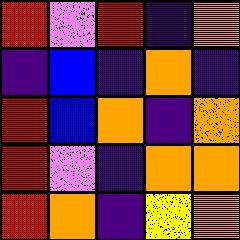[["red", "violet", "red", "indigo", "orange"], ["indigo", "blue", "indigo", "orange", "indigo"], ["red", "blue", "orange", "indigo", "orange"], ["red", "violet", "indigo", "orange", "orange"], ["red", "orange", "indigo", "yellow", "orange"]]